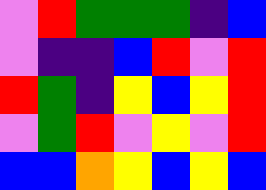[["violet", "red", "green", "green", "green", "indigo", "blue"], ["violet", "indigo", "indigo", "blue", "red", "violet", "red"], ["red", "green", "indigo", "yellow", "blue", "yellow", "red"], ["violet", "green", "red", "violet", "yellow", "violet", "red"], ["blue", "blue", "orange", "yellow", "blue", "yellow", "blue"]]